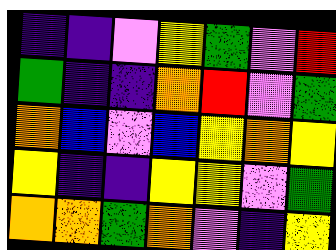[["indigo", "indigo", "violet", "yellow", "green", "violet", "red"], ["green", "indigo", "indigo", "orange", "red", "violet", "green"], ["orange", "blue", "violet", "blue", "yellow", "orange", "yellow"], ["yellow", "indigo", "indigo", "yellow", "yellow", "violet", "green"], ["orange", "orange", "green", "orange", "violet", "indigo", "yellow"]]